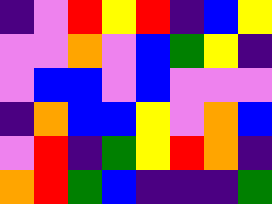[["indigo", "violet", "red", "yellow", "red", "indigo", "blue", "yellow"], ["violet", "violet", "orange", "violet", "blue", "green", "yellow", "indigo"], ["violet", "blue", "blue", "violet", "blue", "violet", "violet", "violet"], ["indigo", "orange", "blue", "blue", "yellow", "violet", "orange", "blue"], ["violet", "red", "indigo", "green", "yellow", "red", "orange", "indigo"], ["orange", "red", "green", "blue", "indigo", "indigo", "indigo", "green"]]